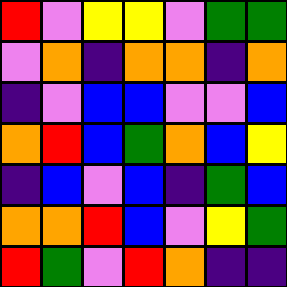[["red", "violet", "yellow", "yellow", "violet", "green", "green"], ["violet", "orange", "indigo", "orange", "orange", "indigo", "orange"], ["indigo", "violet", "blue", "blue", "violet", "violet", "blue"], ["orange", "red", "blue", "green", "orange", "blue", "yellow"], ["indigo", "blue", "violet", "blue", "indigo", "green", "blue"], ["orange", "orange", "red", "blue", "violet", "yellow", "green"], ["red", "green", "violet", "red", "orange", "indigo", "indigo"]]